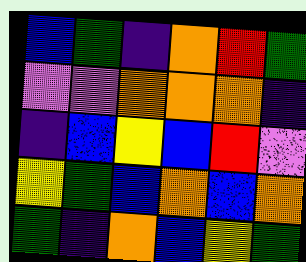[["blue", "green", "indigo", "orange", "red", "green"], ["violet", "violet", "orange", "orange", "orange", "indigo"], ["indigo", "blue", "yellow", "blue", "red", "violet"], ["yellow", "green", "blue", "orange", "blue", "orange"], ["green", "indigo", "orange", "blue", "yellow", "green"]]